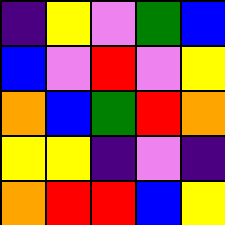[["indigo", "yellow", "violet", "green", "blue"], ["blue", "violet", "red", "violet", "yellow"], ["orange", "blue", "green", "red", "orange"], ["yellow", "yellow", "indigo", "violet", "indigo"], ["orange", "red", "red", "blue", "yellow"]]